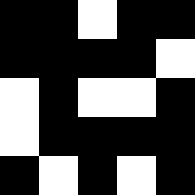[["black", "black", "white", "black", "black"], ["black", "black", "black", "black", "white"], ["white", "black", "white", "white", "black"], ["white", "black", "black", "black", "black"], ["black", "white", "black", "white", "black"]]